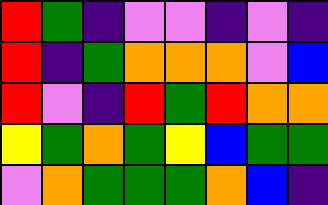[["red", "green", "indigo", "violet", "violet", "indigo", "violet", "indigo"], ["red", "indigo", "green", "orange", "orange", "orange", "violet", "blue"], ["red", "violet", "indigo", "red", "green", "red", "orange", "orange"], ["yellow", "green", "orange", "green", "yellow", "blue", "green", "green"], ["violet", "orange", "green", "green", "green", "orange", "blue", "indigo"]]